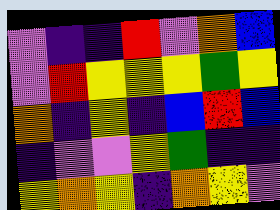[["violet", "indigo", "indigo", "red", "violet", "orange", "blue"], ["violet", "red", "yellow", "yellow", "yellow", "green", "yellow"], ["orange", "indigo", "yellow", "indigo", "blue", "red", "blue"], ["indigo", "violet", "violet", "yellow", "green", "indigo", "indigo"], ["yellow", "orange", "yellow", "indigo", "orange", "yellow", "violet"]]